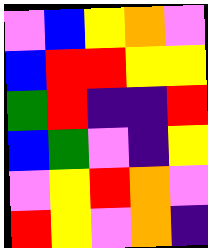[["violet", "blue", "yellow", "orange", "violet"], ["blue", "red", "red", "yellow", "yellow"], ["green", "red", "indigo", "indigo", "red"], ["blue", "green", "violet", "indigo", "yellow"], ["violet", "yellow", "red", "orange", "violet"], ["red", "yellow", "violet", "orange", "indigo"]]